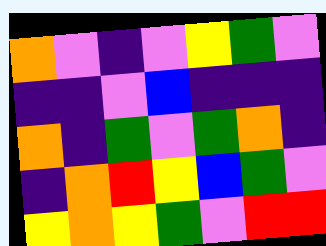[["orange", "violet", "indigo", "violet", "yellow", "green", "violet"], ["indigo", "indigo", "violet", "blue", "indigo", "indigo", "indigo"], ["orange", "indigo", "green", "violet", "green", "orange", "indigo"], ["indigo", "orange", "red", "yellow", "blue", "green", "violet"], ["yellow", "orange", "yellow", "green", "violet", "red", "red"]]